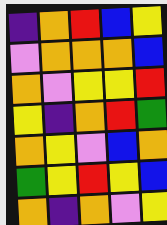[["indigo", "orange", "red", "blue", "yellow"], ["violet", "orange", "orange", "orange", "blue"], ["orange", "violet", "yellow", "yellow", "red"], ["yellow", "indigo", "orange", "red", "green"], ["orange", "yellow", "violet", "blue", "orange"], ["green", "yellow", "red", "yellow", "blue"], ["orange", "indigo", "orange", "violet", "yellow"]]